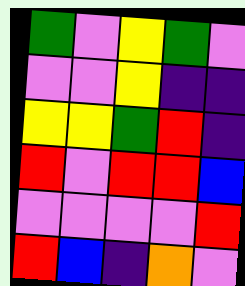[["green", "violet", "yellow", "green", "violet"], ["violet", "violet", "yellow", "indigo", "indigo"], ["yellow", "yellow", "green", "red", "indigo"], ["red", "violet", "red", "red", "blue"], ["violet", "violet", "violet", "violet", "red"], ["red", "blue", "indigo", "orange", "violet"]]